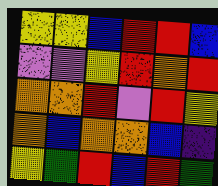[["yellow", "yellow", "blue", "red", "red", "blue"], ["violet", "violet", "yellow", "red", "orange", "red"], ["orange", "orange", "red", "violet", "red", "yellow"], ["orange", "blue", "orange", "orange", "blue", "indigo"], ["yellow", "green", "red", "blue", "red", "green"]]